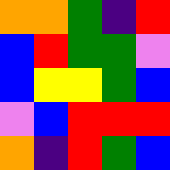[["orange", "orange", "green", "indigo", "red"], ["blue", "red", "green", "green", "violet"], ["blue", "yellow", "yellow", "green", "blue"], ["violet", "blue", "red", "red", "red"], ["orange", "indigo", "red", "green", "blue"]]